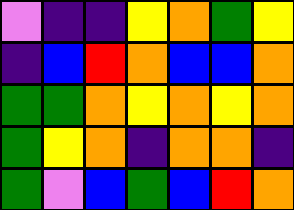[["violet", "indigo", "indigo", "yellow", "orange", "green", "yellow"], ["indigo", "blue", "red", "orange", "blue", "blue", "orange"], ["green", "green", "orange", "yellow", "orange", "yellow", "orange"], ["green", "yellow", "orange", "indigo", "orange", "orange", "indigo"], ["green", "violet", "blue", "green", "blue", "red", "orange"]]